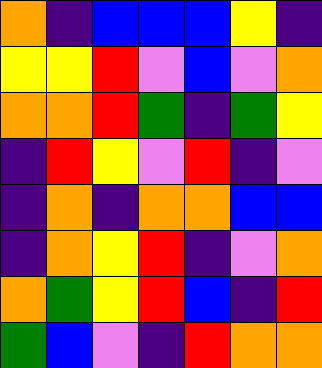[["orange", "indigo", "blue", "blue", "blue", "yellow", "indigo"], ["yellow", "yellow", "red", "violet", "blue", "violet", "orange"], ["orange", "orange", "red", "green", "indigo", "green", "yellow"], ["indigo", "red", "yellow", "violet", "red", "indigo", "violet"], ["indigo", "orange", "indigo", "orange", "orange", "blue", "blue"], ["indigo", "orange", "yellow", "red", "indigo", "violet", "orange"], ["orange", "green", "yellow", "red", "blue", "indigo", "red"], ["green", "blue", "violet", "indigo", "red", "orange", "orange"]]